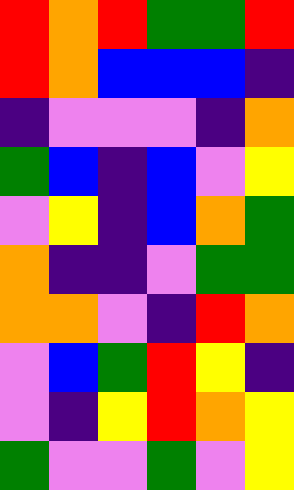[["red", "orange", "red", "green", "green", "red"], ["red", "orange", "blue", "blue", "blue", "indigo"], ["indigo", "violet", "violet", "violet", "indigo", "orange"], ["green", "blue", "indigo", "blue", "violet", "yellow"], ["violet", "yellow", "indigo", "blue", "orange", "green"], ["orange", "indigo", "indigo", "violet", "green", "green"], ["orange", "orange", "violet", "indigo", "red", "orange"], ["violet", "blue", "green", "red", "yellow", "indigo"], ["violet", "indigo", "yellow", "red", "orange", "yellow"], ["green", "violet", "violet", "green", "violet", "yellow"]]